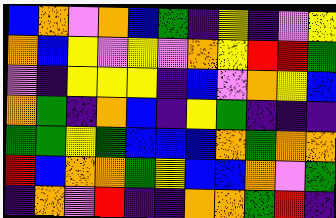[["blue", "orange", "violet", "orange", "blue", "green", "indigo", "yellow", "indigo", "violet", "yellow"], ["orange", "blue", "yellow", "violet", "yellow", "violet", "orange", "yellow", "red", "red", "green"], ["violet", "indigo", "yellow", "yellow", "yellow", "indigo", "blue", "violet", "orange", "yellow", "blue"], ["orange", "green", "indigo", "orange", "blue", "indigo", "yellow", "green", "indigo", "indigo", "indigo"], ["green", "green", "yellow", "green", "blue", "blue", "blue", "orange", "green", "orange", "orange"], ["red", "blue", "orange", "orange", "green", "yellow", "blue", "blue", "orange", "violet", "green"], ["indigo", "orange", "violet", "red", "indigo", "indigo", "orange", "orange", "green", "red", "indigo"]]